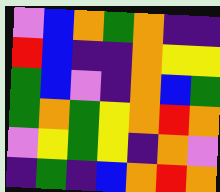[["violet", "blue", "orange", "green", "orange", "indigo", "indigo"], ["red", "blue", "indigo", "indigo", "orange", "yellow", "yellow"], ["green", "blue", "violet", "indigo", "orange", "blue", "green"], ["green", "orange", "green", "yellow", "orange", "red", "orange"], ["violet", "yellow", "green", "yellow", "indigo", "orange", "violet"], ["indigo", "green", "indigo", "blue", "orange", "red", "orange"]]